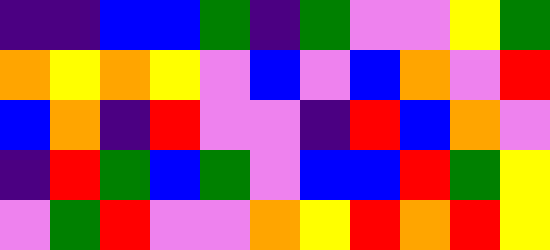[["indigo", "indigo", "blue", "blue", "green", "indigo", "green", "violet", "violet", "yellow", "green"], ["orange", "yellow", "orange", "yellow", "violet", "blue", "violet", "blue", "orange", "violet", "red"], ["blue", "orange", "indigo", "red", "violet", "violet", "indigo", "red", "blue", "orange", "violet"], ["indigo", "red", "green", "blue", "green", "violet", "blue", "blue", "red", "green", "yellow"], ["violet", "green", "red", "violet", "violet", "orange", "yellow", "red", "orange", "red", "yellow"]]